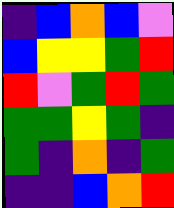[["indigo", "blue", "orange", "blue", "violet"], ["blue", "yellow", "yellow", "green", "red"], ["red", "violet", "green", "red", "green"], ["green", "green", "yellow", "green", "indigo"], ["green", "indigo", "orange", "indigo", "green"], ["indigo", "indigo", "blue", "orange", "red"]]